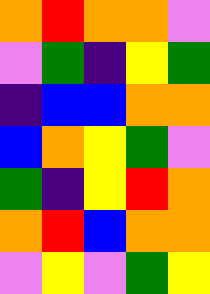[["orange", "red", "orange", "orange", "violet"], ["violet", "green", "indigo", "yellow", "green"], ["indigo", "blue", "blue", "orange", "orange"], ["blue", "orange", "yellow", "green", "violet"], ["green", "indigo", "yellow", "red", "orange"], ["orange", "red", "blue", "orange", "orange"], ["violet", "yellow", "violet", "green", "yellow"]]